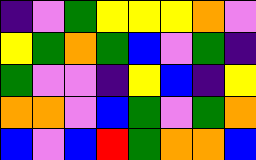[["indigo", "violet", "green", "yellow", "yellow", "yellow", "orange", "violet"], ["yellow", "green", "orange", "green", "blue", "violet", "green", "indigo"], ["green", "violet", "violet", "indigo", "yellow", "blue", "indigo", "yellow"], ["orange", "orange", "violet", "blue", "green", "violet", "green", "orange"], ["blue", "violet", "blue", "red", "green", "orange", "orange", "blue"]]